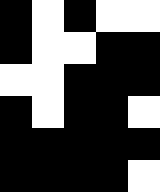[["black", "white", "black", "white", "white"], ["black", "white", "white", "black", "black"], ["white", "white", "black", "black", "black"], ["black", "white", "black", "black", "white"], ["black", "black", "black", "black", "black"], ["black", "black", "black", "black", "white"]]